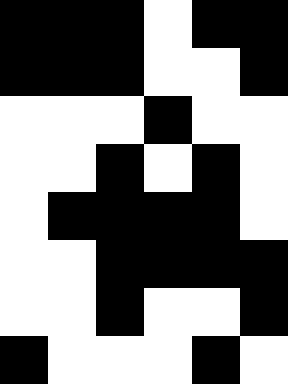[["black", "black", "black", "white", "black", "black"], ["black", "black", "black", "white", "white", "black"], ["white", "white", "white", "black", "white", "white"], ["white", "white", "black", "white", "black", "white"], ["white", "black", "black", "black", "black", "white"], ["white", "white", "black", "black", "black", "black"], ["white", "white", "black", "white", "white", "black"], ["black", "white", "white", "white", "black", "white"]]